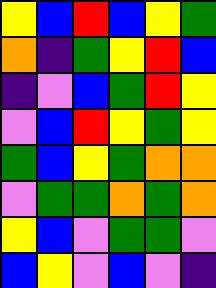[["yellow", "blue", "red", "blue", "yellow", "green"], ["orange", "indigo", "green", "yellow", "red", "blue"], ["indigo", "violet", "blue", "green", "red", "yellow"], ["violet", "blue", "red", "yellow", "green", "yellow"], ["green", "blue", "yellow", "green", "orange", "orange"], ["violet", "green", "green", "orange", "green", "orange"], ["yellow", "blue", "violet", "green", "green", "violet"], ["blue", "yellow", "violet", "blue", "violet", "indigo"]]